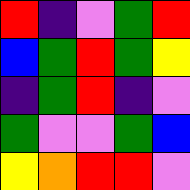[["red", "indigo", "violet", "green", "red"], ["blue", "green", "red", "green", "yellow"], ["indigo", "green", "red", "indigo", "violet"], ["green", "violet", "violet", "green", "blue"], ["yellow", "orange", "red", "red", "violet"]]